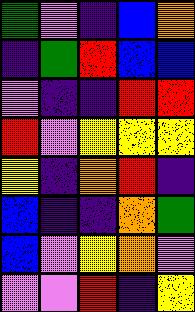[["green", "violet", "indigo", "blue", "orange"], ["indigo", "green", "red", "blue", "blue"], ["violet", "indigo", "indigo", "red", "red"], ["red", "violet", "yellow", "yellow", "yellow"], ["yellow", "indigo", "orange", "red", "indigo"], ["blue", "indigo", "indigo", "orange", "green"], ["blue", "violet", "yellow", "orange", "violet"], ["violet", "violet", "red", "indigo", "yellow"]]